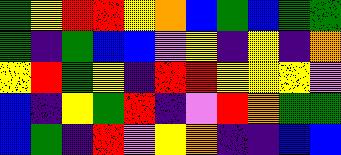[["green", "yellow", "red", "red", "yellow", "orange", "blue", "green", "blue", "green", "green"], ["green", "indigo", "green", "blue", "blue", "violet", "yellow", "indigo", "yellow", "indigo", "orange"], ["yellow", "red", "green", "yellow", "indigo", "red", "red", "yellow", "yellow", "yellow", "violet"], ["blue", "indigo", "yellow", "green", "red", "indigo", "violet", "red", "orange", "green", "green"], ["blue", "green", "indigo", "red", "violet", "yellow", "orange", "indigo", "indigo", "blue", "blue"]]